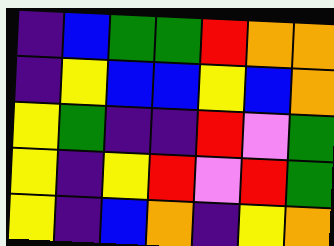[["indigo", "blue", "green", "green", "red", "orange", "orange"], ["indigo", "yellow", "blue", "blue", "yellow", "blue", "orange"], ["yellow", "green", "indigo", "indigo", "red", "violet", "green"], ["yellow", "indigo", "yellow", "red", "violet", "red", "green"], ["yellow", "indigo", "blue", "orange", "indigo", "yellow", "orange"]]